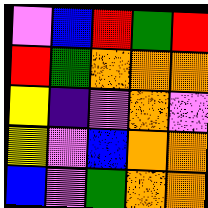[["violet", "blue", "red", "green", "red"], ["red", "green", "orange", "orange", "orange"], ["yellow", "indigo", "violet", "orange", "violet"], ["yellow", "violet", "blue", "orange", "orange"], ["blue", "violet", "green", "orange", "orange"]]